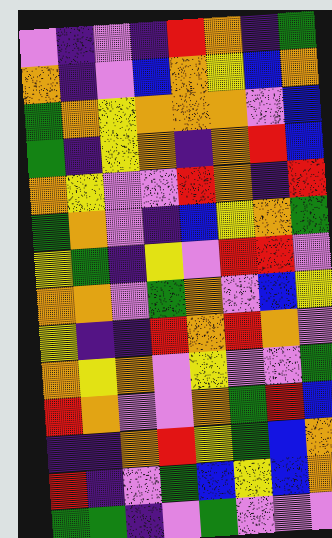[["violet", "indigo", "violet", "indigo", "red", "orange", "indigo", "green"], ["orange", "indigo", "violet", "blue", "orange", "yellow", "blue", "orange"], ["green", "orange", "yellow", "orange", "orange", "orange", "violet", "blue"], ["green", "indigo", "yellow", "orange", "indigo", "orange", "red", "blue"], ["orange", "yellow", "violet", "violet", "red", "orange", "indigo", "red"], ["green", "orange", "violet", "indigo", "blue", "yellow", "orange", "green"], ["yellow", "green", "indigo", "yellow", "violet", "red", "red", "violet"], ["orange", "orange", "violet", "green", "orange", "violet", "blue", "yellow"], ["yellow", "indigo", "indigo", "red", "orange", "red", "orange", "violet"], ["orange", "yellow", "orange", "violet", "yellow", "violet", "violet", "green"], ["red", "orange", "violet", "violet", "orange", "green", "red", "blue"], ["indigo", "indigo", "orange", "red", "yellow", "green", "blue", "orange"], ["red", "indigo", "violet", "green", "blue", "yellow", "blue", "orange"], ["green", "green", "indigo", "violet", "green", "violet", "violet", "violet"]]